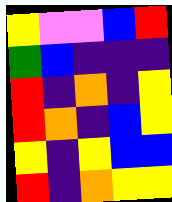[["yellow", "violet", "violet", "blue", "red"], ["green", "blue", "indigo", "indigo", "indigo"], ["red", "indigo", "orange", "indigo", "yellow"], ["red", "orange", "indigo", "blue", "yellow"], ["yellow", "indigo", "yellow", "blue", "blue"], ["red", "indigo", "orange", "yellow", "yellow"]]